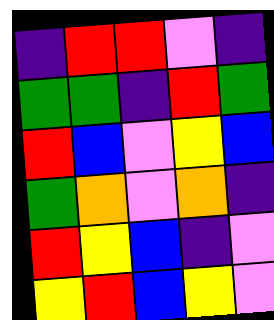[["indigo", "red", "red", "violet", "indigo"], ["green", "green", "indigo", "red", "green"], ["red", "blue", "violet", "yellow", "blue"], ["green", "orange", "violet", "orange", "indigo"], ["red", "yellow", "blue", "indigo", "violet"], ["yellow", "red", "blue", "yellow", "violet"]]